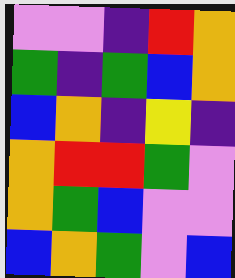[["violet", "violet", "indigo", "red", "orange"], ["green", "indigo", "green", "blue", "orange"], ["blue", "orange", "indigo", "yellow", "indigo"], ["orange", "red", "red", "green", "violet"], ["orange", "green", "blue", "violet", "violet"], ["blue", "orange", "green", "violet", "blue"]]